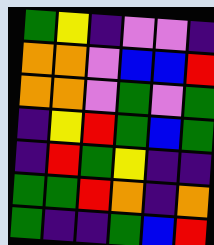[["green", "yellow", "indigo", "violet", "violet", "indigo"], ["orange", "orange", "violet", "blue", "blue", "red"], ["orange", "orange", "violet", "green", "violet", "green"], ["indigo", "yellow", "red", "green", "blue", "green"], ["indigo", "red", "green", "yellow", "indigo", "indigo"], ["green", "green", "red", "orange", "indigo", "orange"], ["green", "indigo", "indigo", "green", "blue", "red"]]